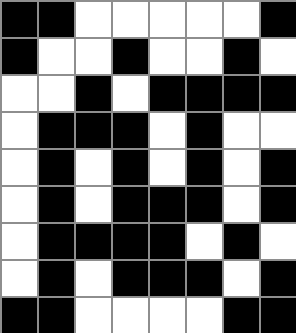[["black", "black", "white", "white", "white", "white", "white", "black"], ["black", "white", "white", "black", "white", "white", "black", "white"], ["white", "white", "black", "white", "black", "black", "black", "black"], ["white", "black", "black", "black", "white", "black", "white", "white"], ["white", "black", "white", "black", "white", "black", "white", "black"], ["white", "black", "white", "black", "black", "black", "white", "black"], ["white", "black", "black", "black", "black", "white", "black", "white"], ["white", "black", "white", "black", "black", "black", "white", "black"], ["black", "black", "white", "white", "white", "white", "black", "black"]]